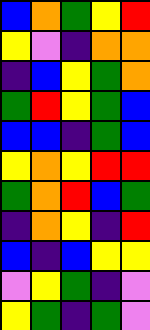[["blue", "orange", "green", "yellow", "red"], ["yellow", "violet", "indigo", "orange", "orange"], ["indigo", "blue", "yellow", "green", "orange"], ["green", "red", "yellow", "green", "blue"], ["blue", "blue", "indigo", "green", "blue"], ["yellow", "orange", "yellow", "red", "red"], ["green", "orange", "red", "blue", "green"], ["indigo", "orange", "yellow", "indigo", "red"], ["blue", "indigo", "blue", "yellow", "yellow"], ["violet", "yellow", "green", "indigo", "violet"], ["yellow", "green", "indigo", "green", "violet"]]